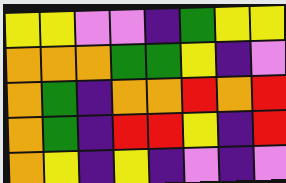[["yellow", "yellow", "violet", "violet", "indigo", "green", "yellow", "yellow"], ["orange", "orange", "orange", "green", "green", "yellow", "indigo", "violet"], ["orange", "green", "indigo", "orange", "orange", "red", "orange", "red"], ["orange", "green", "indigo", "red", "red", "yellow", "indigo", "red"], ["orange", "yellow", "indigo", "yellow", "indigo", "violet", "indigo", "violet"]]